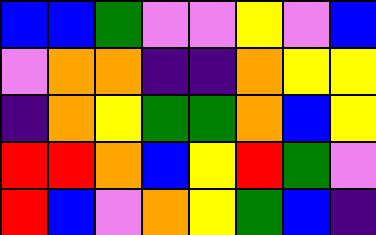[["blue", "blue", "green", "violet", "violet", "yellow", "violet", "blue"], ["violet", "orange", "orange", "indigo", "indigo", "orange", "yellow", "yellow"], ["indigo", "orange", "yellow", "green", "green", "orange", "blue", "yellow"], ["red", "red", "orange", "blue", "yellow", "red", "green", "violet"], ["red", "blue", "violet", "orange", "yellow", "green", "blue", "indigo"]]